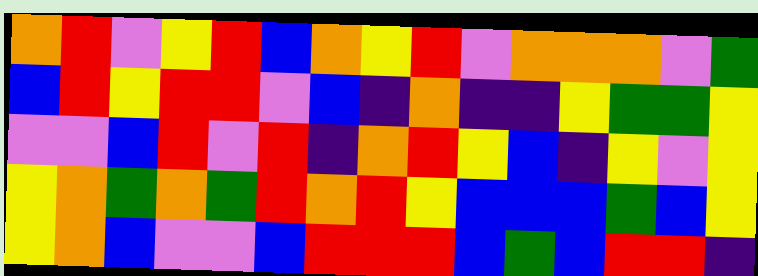[["orange", "red", "violet", "yellow", "red", "blue", "orange", "yellow", "red", "violet", "orange", "orange", "orange", "violet", "green"], ["blue", "red", "yellow", "red", "red", "violet", "blue", "indigo", "orange", "indigo", "indigo", "yellow", "green", "green", "yellow"], ["violet", "violet", "blue", "red", "violet", "red", "indigo", "orange", "red", "yellow", "blue", "indigo", "yellow", "violet", "yellow"], ["yellow", "orange", "green", "orange", "green", "red", "orange", "red", "yellow", "blue", "blue", "blue", "green", "blue", "yellow"], ["yellow", "orange", "blue", "violet", "violet", "blue", "red", "red", "red", "blue", "green", "blue", "red", "red", "indigo"]]